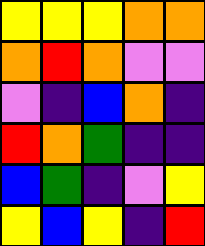[["yellow", "yellow", "yellow", "orange", "orange"], ["orange", "red", "orange", "violet", "violet"], ["violet", "indigo", "blue", "orange", "indigo"], ["red", "orange", "green", "indigo", "indigo"], ["blue", "green", "indigo", "violet", "yellow"], ["yellow", "blue", "yellow", "indigo", "red"]]